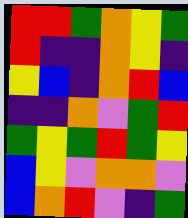[["red", "red", "green", "orange", "yellow", "green"], ["red", "indigo", "indigo", "orange", "yellow", "indigo"], ["yellow", "blue", "indigo", "orange", "red", "blue"], ["indigo", "indigo", "orange", "violet", "green", "red"], ["green", "yellow", "green", "red", "green", "yellow"], ["blue", "yellow", "violet", "orange", "orange", "violet"], ["blue", "orange", "red", "violet", "indigo", "green"]]